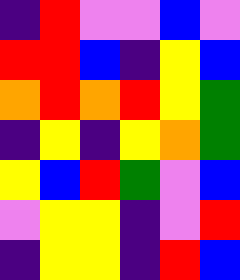[["indigo", "red", "violet", "violet", "blue", "violet"], ["red", "red", "blue", "indigo", "yellow", "blue"], ["orange", "red", "orange", "red", "yellow", "green"], ["indigo", "yellow", "indigo", "yellow", "orange", "green"], ["yellow", "blue", "red", "green", "violet", "blue"], ["violet", "yellow", "yellow", "indigo", "violet", "red"], ["indigo", "yellow", "yellow", "indigo", "red", "blue"]]